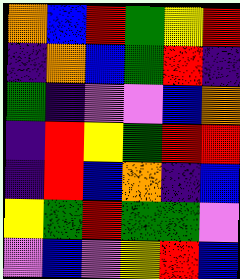[["orange", "blue", "red", "green", "yellow", "red"], ["indigo", "orange", "blue", "green", "red", "indigo"], ["green", "indigo", "violet", "violet", "blue", "orange"], ["indigo", "red", "yellow", "green", "red", "red"], ["indigo", "red", "blue", "orange", "indigo", "blue"], ["yellow", "green", "red", "green", "green", "violet"], ["violet", "blue", "violet", "yellow", "red", "blue"]]